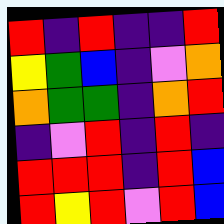[["red", "indigo", "red", "indigo", "indigo", "red"], ["yellow", "green", "blue", "indigo", "violet", "orange"], ["orange", "green", "green", "indigo", "orange", "red"], ["indigo", "violet", "red", "indigo", "red", "indigo"], ["red", "red", "red", "indigo", "red", "blue"], ["red", "yellow", "red", "violet", "red", "blue"]]